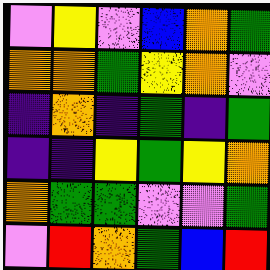[["violet", "yellow", "violet", "blue", "orange", "green"], ["orange", "orange", "green", "yellow", "orange", "violet"], ["indigo", "orange", "indigo", "green", "indigo", "green"], ["indigo", "indigo", "yellow", "green", "yellow", "orange"], ["orange", "green", "green", "violet", "violet", "green"], ["violet", "red", "orange", "green", "blue", "red"]]